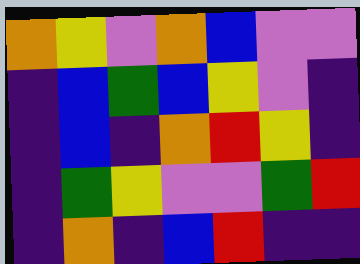[["orange", "yellow", "violet", "orange", "blue", "violet", "violet"], ["indigo", "blue", "green", "blue", "yellow", "violet", "indigo"], ["indigo", "blue", "indigo", "orange", "red", "yellow", "indigo"], ["indigo", "green", "yellow", "violet", "violet", "green", "red"], ["indigo", "orange", "indigo", "blue", "red", "indigo", "indigo"]]